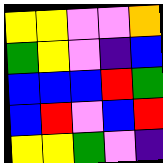[["yellow", "yellow", "violet", "violet", "orange"], ["green", "yellow", "violet", "indigo", "blue"], ["blue", "blue", "blue", "red", "green"], ["blue", "red", "violet", "blue", "red"], ["yellow", "yellow", "green", "violet", "indigo"]]